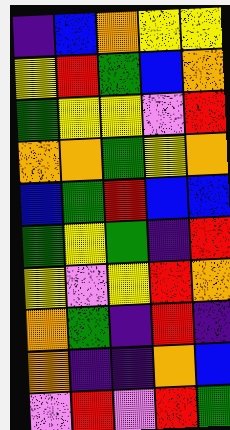[["indigo", "blue", "orange", "yellow", "yellow"], ["yellow", "red", "green", "blue", "orange"], ["green", "yellow", "yellow", "violet", "red"], ["orange", "orange", "green", "yellow", "orange"], ["blue", "green", "red", "blue", "blue"], ["green", "yellow", "green", "indigo", "red"], ["yellow", "violet", "yellow", "red", "orange"], ["orange", "green", "indigo", "red", "indigo"], ["orange", "indigo", "indigo", "orange", "blue"], ["violet", "red", "violet", "red", "green"]]